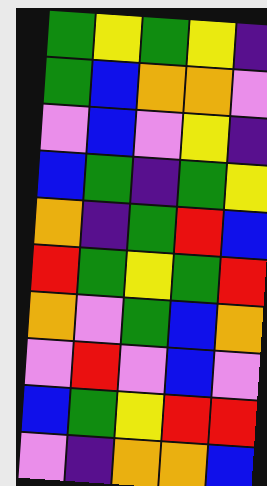[["green", "yellow", "green", "yellow", "indigo"], ["green", "blue", "orange", "orange", "violet"], ["violet", "blue", "violet", "yellow", "indigo"], ["blue", "green", "indigo", "green", "yellow"], ["orange", "indigo", "green", "red", "blue"], ["red", "green", "yellow", "green", "red"], ["orange", "violet", "green", "blue", "orange"], ["violet", "red", "violet", "blue", "violet"], ["blue", "green", "yellow", "red", "red"], ["violet", "indigo", "orange", "orange", "blue"]]